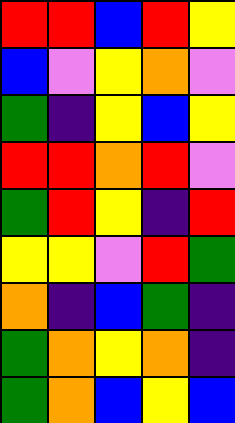[["red", "red", "blue", "red", "yellow"], ["blue", "violet", "yellow", "orange", "violet"], ["green", "indigo", "yellow", "blue", "yellow"], ["red", "red", "orange", "red", "violet"], ["green", "red", "yellow", "indigo", "red"], ["yellow", "yellow", "violet", "red", "green"], ["orange", "indigo", "blue", "green", "indigo"], ["green", "orange", "yellow", "orange", "indigo"], ["green", "orange", "blue", "yellow", "blue"]]